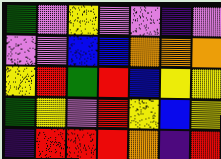[["green", "violet", "yellow", "violet", "violet", "indigo", "violet"], ["violet", "violet", "blue", "blue", "orange", "orange", "orange"], ["yellow", "red", "green", "red", "blue", "yellow", "yellow"], ["green", "yellow", "violet", "red", "yellow", "blue", "yellow"], ["indigo", "red", "red", "red", "orange", "indigo", "red"]]